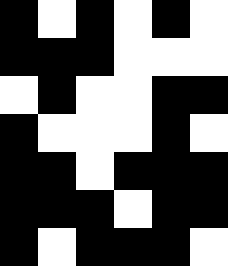[["black", "white", "black", "white", "black", "white"], ["black", "black", "black", "white", "white", "white"], ["white", "black", "white", "white", "black", "black"], ["black", "white", "white", "white", "black", "white"], ["black", "black", "white", "black", "black", "black"], ["black", "black", "black", "white", "black", "black"], ["black", "white", "black", "black", "black", "white"]]